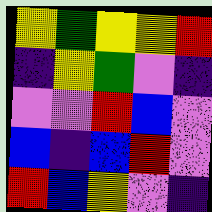[["yellow", "green", "yellow", "yellow", "red"], ["indigo", "yellow", "green", "violet", "indigo"], ["violet", "violet", "red", "blue", "violet"], ["blue", "indigo", "blue", "red", "violet"], ["red", "blue", "yellow", "violet", "indigo"]]